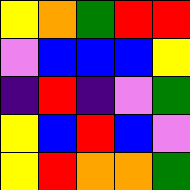[["yellow", "orange", "green", "red", "red"], ["violet", "blue", "blue", "blue", "yellow"], ["indigo", "red", "indigo", "violet", "green"], ["yellow", "blue", "red", "blue", "violet"], ["yellow", "red", "orange", "orange", "green"]]